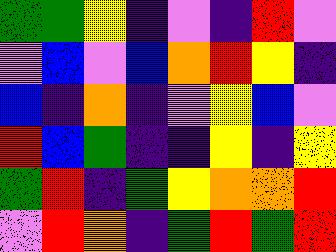[["green", "green", "yellow", "indigo", "violet", "indigo", "red", "violet"], ["violet", "blue", "violet", "blue", "orange", "red", "yellow", "indigo"], ["blue", "indigo", "orange", "indigo", "violet", "yellow", "blue", "violet"], ["red", "blue", "green", "indigo", "indigo", "yellow", "indigo", "yellow"], ["green", "red", "indigo", "green", "yellow", "orange", "orange", "red"], ["violet", "red", "orange", "indigo", "green", "red", "green", "red"]]